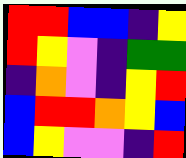[["red", "red", "blue", "blue", "indigo", "yellow"], ["red", "yellow", "violet", "indigo", "green", "green"], ["indigo", "orange", "violet", "indigo", "yellow", "red"], ["blue", "red", "red", "orange", "yellow", "blue"], ["blue", "yellow", "violet", "violet", "indigo", "red"]]